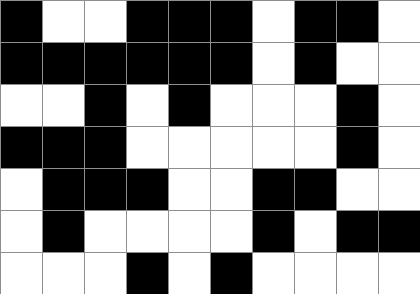[["black", "white", "white", "black", "black", "black", "white", "black", "black", "white"], ["black", "black", "black", "black", "black", "black", "white", "black", "white", "white"], ["white", "white", "black", "white", "black", "white", "white", "white", "black", "white"], ["black", "black", "black", "white", "white", "white", "white", "white", "black", "white"], ["white", "black", "black", "black", "white", "white", "black", "black", "white", "white"], ["white", "black", "white", "white", "white", "white", "black", "white", "black", "black"], ["white", "white", "white", "black", "white", "black", "white", "white", "white", "white"]]